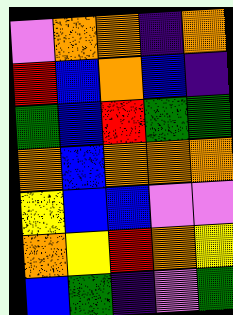[["violet", "orange", "orange", "indigo", "orange"], ["red", "blue", "orange", "blue", "indigo"], ["green", "blue", "red", "green", "green"], ["orange", "blue", "orange", "orange", "orange"], ["yellow", "blue", "blue", "violet", "violet"], ["orange", "yellow", "red", "orange", "yellow"], ["blue", "green", "indigo", "violet", "green"]]